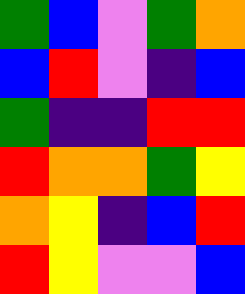[["green", "blue", "violet", "green", "orange"], ["blue", "red", "violet", "indigo", "blue"], ["green", "indigo", "indigo", "red", "red"], ["red", "orange", "orange", "green", "yellow"], ["orange", "yellow", "indigo", "blue", "red"], ["red", "yellow", "violet", "violet", "blue"]]